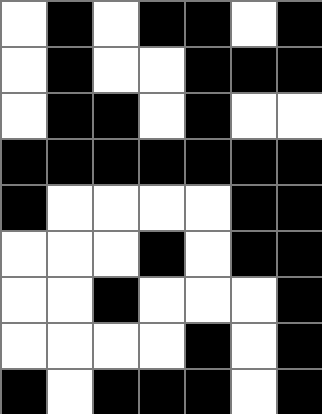[["white", "black", "white", "black", "black", "white", "black"], ["white", "black", "white", "white", "black", "black", "black"], ["white", "black", "black", "white", "black", "white", "white"], ["black", "black", "black", "black", "black", "black", "black"], ["black", "white", "white", "white", "white", "black", "black"], ["white", "white", "white", "black", "white", "black", "black"], ["white", "white", "black", "white", "white", "white", "black"], ["white", "white", "white", "white", "black", "white", "black"], ["black", "white", "black", "black", "black", "white", "black"]]